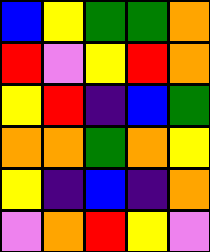[["blue", "yellow", "green", "green", "orange"], ["red", "violet", "yellow", "red", "orange"], ["yellow", "red", "indigo", "blue", "green"], ["orange", "orange", "green", "orange", "yellow"], ["yellow", "indigo", "blue", "indigo", "orange"], ["violet", "orange", "red", "yellow", "violet"]]